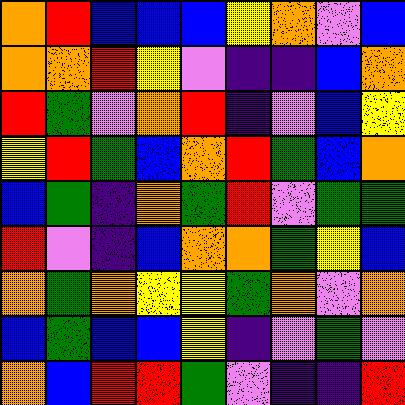[["orange", "red", "blue", "blue", "blue", "yellow", "orange", "violet", "blue"], ["orange", "orange", "red", "yellow", "violet", "indigo", "indigo", "blue", "orange"], ["red", "green", "violet", "orange", "red", "indigo", "violet", "blue", "yellow"], ["yellow", "red", "green", "blue", "orange", "red", "green", "blue", "orange"], ["blue", "green", "indigo", "orange", "green", "red", "violet", "green", "green"], ["red", "violet", "indigo", "blue", "orange", "orange", "green", "yellow", "blue"], ["orange", "green", "orange", "yellow", "yellow", "green", "orange", "violet", "orange"], ["blue", "green", "blue", "blue", "yellow", "indigo", "violet", "green", "violet"], ["orange", "blue", "red", "red", "green", "violet", "indigo", "indigo", "red"]]